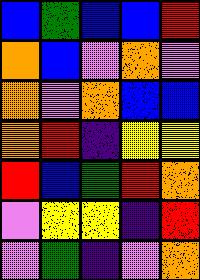[["blue", "green", "blue", "blue", "red"], ["orange", "blue", "violet", "orange", "violet"], ["orange", "violet", "orange", "blue", "blue"], ["orange", "red", "indigo", "yellow", "yellow"], ["red", "blue", "green", "red", "orange"], ["violet", "yellow", "yellow", "indigo", "red"], ["violet", "green", "indigo", "violet", "orange"]]